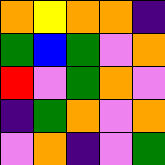[["orange", "yellow", "orange", "orange", "indigo"], ["green", "blue", "green", "violet", "orange"], ["red", "violet", "green", "orange", "violet"], ["indigo", "green", "orange", "violet", "orange"], ["violet", "orange", "indigo", "violet", "green"]]